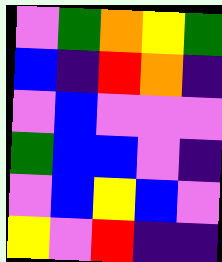[["violet", "green", "orange", "yellow", "green"], ["blue", "indigo", "red", "orange", "indigo"], ["violet", "blue", "violet", "violet", "violet"], ["green", "blue", "blue", "violet", "indigo"], ["violet", "blue", "yellow", "blue", "violet"], ["yellow", "violet", "red", "indigo", "indigo"]]